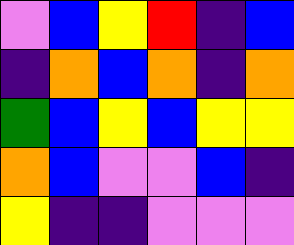[["violet", "blue", "yellow", "red", "indigo", "blue"], ["indigo", "orange", "blue", "orange", "indigo", "orange"], ["green", "blue", "yellow", "blue", "yellow", "yellow"], ["orange", "blue", "violet", "violet", "blue", "indigo"], ["yellow", "indigo", "indigo", "violet", "violet", "violet"]]